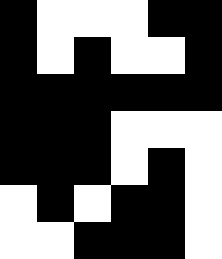[["black", "white", "white", "white", "black", "black"], ["black", "white", "black", "white", "white", "black"], ["black", "black", "black", "black", "black", "black"], ["black", "black", "black", "white", "white", "white"], ["black", "black", "black", "white", "black", "white"], ["white", "black", "white", "black", "black", "white"], ["white", "white", "black", "black", "black", "white"]]